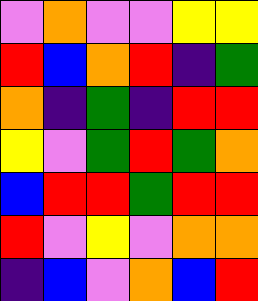[["violet", "orange", "violet", "violet", "yellow", "yellow"], ["red", "blue", "orange", "red", "indigo", "green"], ["orange", "indigo", "green", "indigo", "red", "red"], ["yellow", "violet", "green", "red", "green", "orange"], ["blue", "red", "red", "green", "red", "red"], ["red", "violet", "yellow", "violet", "orange", "orange"], ["indigo", "blue", "violet", "orange", "blue", "red"]]